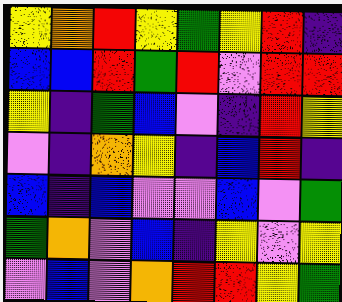[["yellow", "orange", "red", "yellow", "green", "yellow", "red", "indigo"], ["blue", "blue", "red", "green", "red", "violet", "red", "red"], ["yellow", "indigo", "green", "blue", "violet", "indigo", "red", "yellow"], ["violet", "indigo", "orange", "yellow", "indigo", "blue", "red", "indigo"], ["blue", "indigo", "blue", "violet", "violet", "blue", "violet", "green"], ["green", "orange", "violet", "blue", "indigo", "yellow", "violet", "yellow"], ["violet", "blue", "violet", "orange", "red", "red", "yellow", "green"]]